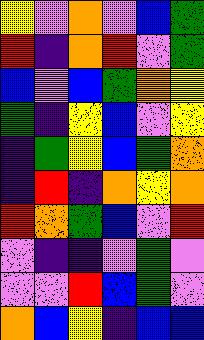[["yellow", "violet", "orange", "violet", "blue", "green"], ["red", "indigo", "orange", "red", "violet", "green"], ["blue", "violet", "blue", "green", "orange", "yellow"], ["green", "indigo", "yellow", "blue", "violet", "yellow"], ["indigo", "green", "yellow", "blue", "green", "orange"], ["indigo", "red", "indigo", "orange", "yellow", "orange"], ["red", "orange", "green", "blue", "violet", "red"], ["violet", "indigo", "indigo", "violet", "green", "violet"], ["violet", "violet", "red", "blue", "green", "violet"], ["orange", "blue", "yellow", "indigo", "blue", "blue"]]